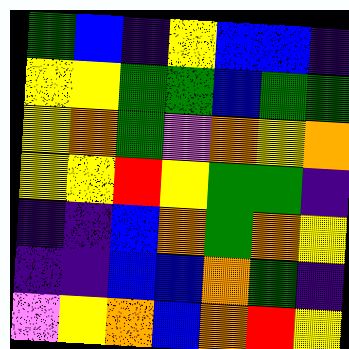[["green", "blue", "indigo", "yellow", "blue", "blue", "indigo"], ["yellow", "yellow", "green", "green", "blue", "green", "green"], ["yellow", "orange", "green", "violet", "orange", "yellow", "orange"], ["yellow", "yellow", "red", "yellow", "green", "green", "indigo"], ["indigo", "indigo", "blue", "orange", "green", "orange", "yellow"], ["indigo", "indigo", "blue", "blue", "orange", "green", "indigo"], ["violet", "yellow", "orange", "blue", "orange", "red", "yellow"]]